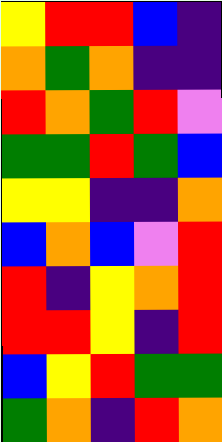[["yellow", "red", "red", "blue", "indigo"], ["orange", "green", "orange", "indigo", "indigo"], ["red", "orange", "green", "red", "violet"], ["green", "green", "red", "green", "blue"], ["yellow", "yellow", "indigo", "indigo", "orange"], ["blue", "orange", "blue", "violet", "red"], ["red", "indigo", "yellow", "orange", "red"], ["red", "red", "yellow", "indigo", "red"], ["blue", "yellow", "red", "green", "green"], ["green", "orange", "indigo", "red", "orange"]]